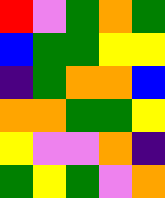[["red", "violet", "green", "orange", "green"], ["blue", "green", "green", "yellow", "yellow"], ["indigo", "green", "orange", "orange", "blue"], ["orange", "orange", "green", "green", "yellow"], ["yellow", "violet", "violet", "orange", "indigo"], ["green", "yellow", "green", "violet", "orange"]]